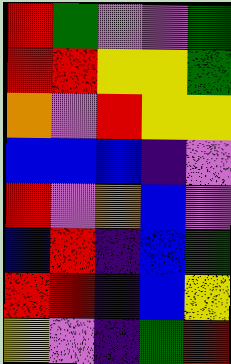[["red", "green", "violet", "violet", "green"], ["red", "red", "yellow", "yellow", "green"], ["orange", "violet", "red", "yellow", "yellow"], ["blue", "blue", "blue", "indigo", "violet"], ["red", "violet", "orange", "blue", "violet"], ["blue", "red", "indigo", "blue", "green"], ["red", "red", "indigo", "blue", "yellow"], ["yellow", "violet", "indigo", "green", "red"]]